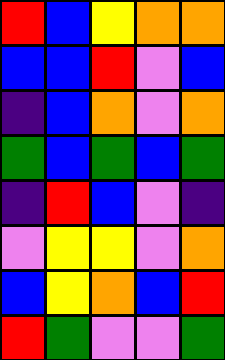[["red", "blue", "yellow", "orange", "orange"], ["blue", "blue", "red", "violet", "blue"], ["indigo", "blue", "orange", "violet", "orange"], ["green", "blue", "green", "blue", "green"], ["indigo", "red", "blue", "violet", "indigo"], ["violet", "yellow", "yellow", "violet", "orange"], ["blue", "yellow", "orange", "blue", "red"], ["red", "green", "violet", "violet", "green"]]